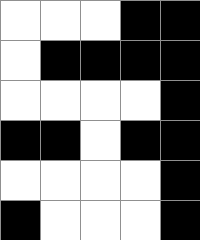[["white", "white", "white", "black", "black"], ["white", "black", "black", "black", "black"], ["white", "white", "white", "white", "black"], ["black", "black", "white", "black", "black"], ["white", "white", "white", "white", "black"], ["black", "white", "white", "white", "black"]]